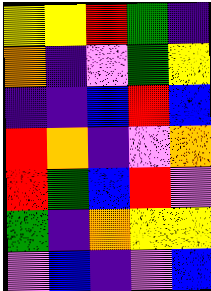[["yellow", "yellow", "red", "green", "indigo"], ["orange", "indigo", "violet", "green", "yellow"], ["indigo", "indigo", "blue", "red", "blue"], ["red", "orange", "indigo", "violet", "orange"], ["red", "green", "blue", "red", "violet"], ["green", "indigo", "orange", "yellow", "yellow"], ["violet", "blue", "indigo", "violet", "blue"]]